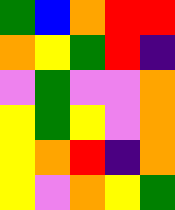[["green", "blue", "orange", "red", "red"], ["orange", "yellow", "green", "red", "indigo"], ["violet", "green", "violet", "violet", "orange"], ["yellow", "green", "yellow", "violet", "orange"], ["yellow", "orange", "red", "indigo", "orange"], ["yellow", "violet", "orange", "yellow", "green"]]